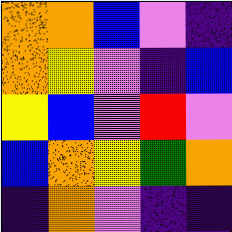[["orange", "orange", "blue", "violet", "indigo"], ["orange", "yellow", "violet", "indigo", "blue"], ["yellow", "blue", "violet", "red", "violet"], ["blue", "orange", "yellow", "green", "orange"], ["indigo", "orange", "violet", "indigo", "indigo"]]